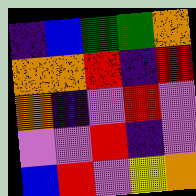[["indigo", "blue", "green", "green", "orange"], ["orange", "orange", "red", "indigo", "red"], ["orange", "indigo", "violet", "red", "violet"], ["violet", "violet", "red", "indigo", "violet"], ["blue", "red", "violet", "yellow", "orange"]]